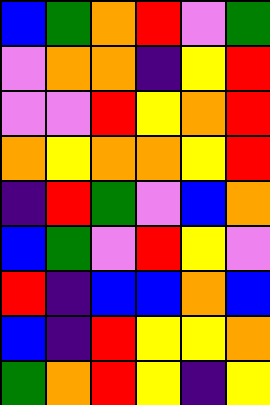[["blue", "green", "orange", "red", "violet", "green"], ["violet", "orange", "orange", "indigo", "yellow", "red"], ["violet", "violet", "red", "yellow", "orange", "red"], ["orange", "yellow", "orange", "orange", "yellow", "red"], ["indigo", "red", "green", "violet", "blue", "orange"], ["blue", "green", "violet", "red", "yellow", "violet"], ["red", "indigo", "blue", "blue", "orange", "blue"], ["blue", "indigo", "red", "yellow", "yellow", "orange"], ["green", "orange", "red", "yellow", "indigo", "yellow"]]